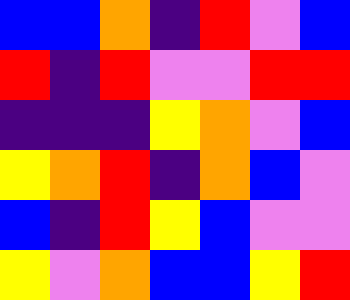[["blue", "blue", "orange", "indigo", "red", "violet", "blue"], ["red", "indigo", "red", "violet", "violet", "red", "red"], ["indigo", "indigo", "indigo", "yellow", "orange", "violet", "blue"], ["yellow", "orange", "red", "indigo", "orange", "blue", "violet"], ["blue", "indigo", "red", "yellow", "blue", "violet", "violet"], ["yellow", "violet", "orange", "blue", "blue", "yellow", "red"]]